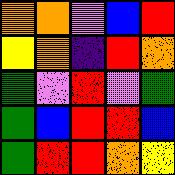[["orange", "orange", "violet", "blue", "red"], ["yellow", "orange", "indigo", "red", "orange"], ["green", "violet", "red", "violet", "green"], ["green", "blue", "red", "red", "blue"], ["green", "red", "red", "orange", "yellow"]]